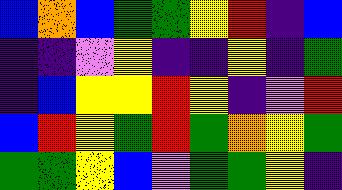[["blue", "orange", "blue", "green", "green", "yellow", "red", "indigo", "blue"], ["indigo", "indigo", "violet", "yellow", "indigo", "indigo", "yellow", "indigo", "green"], ["indigo", "blue", "yellow", "yellow", "red", "yellow", "indigo", "violet", "red"], ["blue", "red", "yellow", "green", "red", "green", "orange", "yellow", "green"], ["green", "green", "yellow", "blue", "violet", "green", "green", "yellow", "indigo"]]